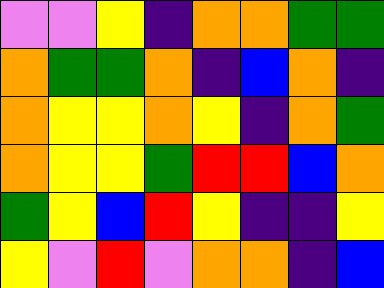[["violet", "violet", "yellow", "indigo", "orange", "orange", "green", "green"], ["orange", "green", "green", "orange", "indigo", "blue", "orange", "indigo"], ["orange", "yellow", "yellow", "orange", "yellow", "indigo", "orange", "green"], ["orange", "yellow", "yellow", "green", "red", "red", "blue", "orange"], ["green", "yellow", "blue", "red", "yellow", "indigo", "indigo", "yellow"], ["yellow", "violet", "red", "violet", "orange", "orange", "indigo", "blue"]]